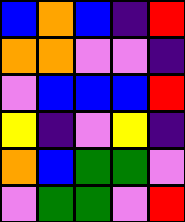[["blue", "orange", "blue", "indigo", "red"], ["orange", "orange", "violet", "violet", "indigo"], ["violet", "blue", "blue", "blue", "red"], ["yellow", "indigo", "violet", "yellow", "indigo"], ["orange", "blue", "green", "green", "violet"], ["violet", "green", "green", "violet", "red"]]